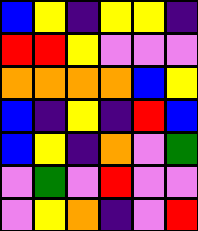[["blue", "yellow", "indigo", "yellow", "yellow", "indigo"], ["red", "red", "yellow", "violet", "violet", "violet"], ["orange", "orange", "orange", "orange", "blue", "yellow"], ["blue", "indigo", "yellow", "indigo", "red", "blue"], ["blue", "yellow", "indigo", "orange", "violet", "green"], ["violet", "green", "violet", "red", "violet", "violet"], ["violet", "yellow", "orange", "indigo", "violet", "red"]]